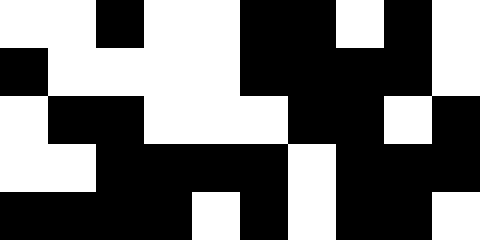[["white", "white", "black", "white", "white", "black", "black", "white", "black", "white"], ["black", "white", "white", "white", "white", "black", "black", "black", "black", "white"], ["white", "black", "black", "white", "white", "white", "black", "black", "white", "black"], ["white", "white", "black", "black", "black", "black", "white", "black", "black", "black"], ["black", "black", "black", "black", "white", "black", "white", "black", "black", "white"]]